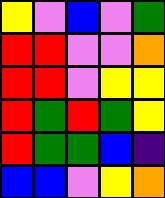[["yellow", "violet", "blue", "violet", "green"], ["red", "red", "violet", "violet", "orange"], ["red", "red", "violet", "yellow", "yellow"], ["red", "green", "red", "green", "yellow"], ["red", "green", "green", "blue", "indigo"], ["blue", "blue", "violet", "yellow", "orange"]]